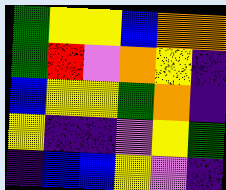[["green", "yellow", "yellow", "blue", "orange", "orange"], ["green", "red", "violet", "orange", "yellow", "indigo"], ["blue", "yellow", "yellow", "green", "orange", "indigo"], ["yellow", "indigo", "indigo", "violet", "yellow", "green"], ["indigo", "blue", "blue", "yellow", "violet", "indigo"]]